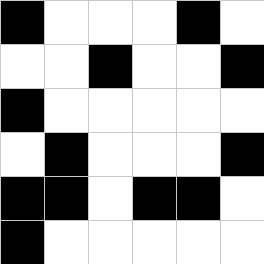[["black", "white", "white", "white", "black", "white"], ["white", "white", "black", "white", "white", "black"], ["black", "white", "white", "white", "white", "white"], ["white", "black", "white", "white", "white", "black"], ["black", "black", "white", "black", "black", "white"], ["black", "white", "white", "white", "white", "white"]]